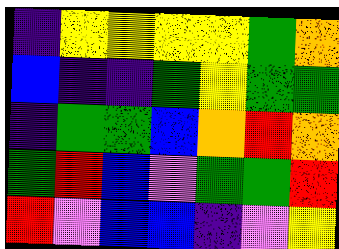[["indigo", "yellow", "yellow", "yellow", "yellow", "green", "orange"], ["blue", "indigo", "indigo", "green", "yellow", "green", "green"], ["indigo", "green", "green", "blue", "orange", "red", "orange"], ["green", "red", "blue", "violet", "green", "green", "red"], ["red", "violet", "blue", "blue", "indigo", "violet", "yellow"]]